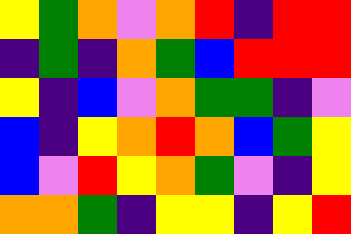[["yellow", "green", "orange", "violet", "orange", "red", "indigo", "red", "red"], ["indigo", "green", "indigo", "orange", "green", "blue", "red", "red", "red"], ["yellow", "indigo", "blue", "violet", "orange", "green", "green", "indigo", "violet"], ["blue", "indigo", "yellow", "orange", "red", "orange", "blue", "green", "yellow"], ["blue", "violet", "red", "yellow", "orange", "green", "violet", "indigo", "yellow"], ["orange", "orange", "green", "indigo", "yellow", "yellow", "indigo", "yellow", "red"]]